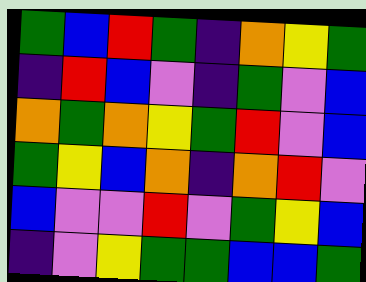[["green", "blue", "red", "green", "indigo", "orange", "yellow", "green"], ["indigo", "red", "blue", "violet", "indigo", "green", "violet", "blue"], ["orange", "green", "orange", "yellow", "green", "red", "violet", "blue"], ["green", "yellow", "blue", "orange", "indigo", "orange", "red", "violet"], ["blue", "violet", "violet", "red", "violet", "green", "yellow", "blue"], ["indigo", "violet", "yellow", "green", "green", "blue", "blue", "green"]]